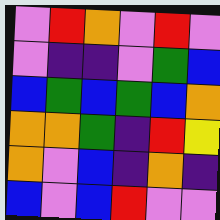[["violet", "red", "orange", "violet", "red", "violet"], ["violet", "indigo", "indigo", "violet", "green", "blue"], ["blue", "green", "blue", "green", "blue", "orange"], ["orange", "orange", "green", "indigo", "red", "yellow"], ["orange", "violet", "blue", "indigo", "orange", "indigo"], ["blue", "violet", "blue", "red", "violet", "violet"]]